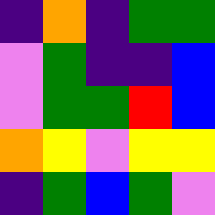[["indigo", "orange", "indigo", "green", "green"], ["violet", "green", "indigo", "indigo", "blue"], ["violet", "green", "green", "red", "blue"], ["orange", "yellow", "violet", "yellow", "yellow"], ["indigo", "green", "blue", "green", "violet"]]